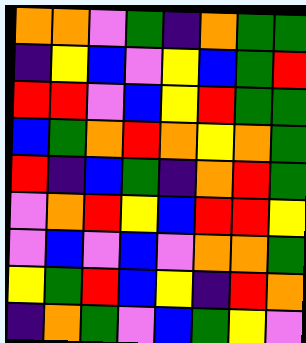[["orange", "orange", "violet", "green", "indigo", "orange", "green", "green"], ["indigo", "yellow", "blue", "violet", "yellow", "blue", "green", "red"], ["red", "red", "violet", "blue", "yellow", "red", "green", "green"], ["blue", "green", "orange", "red", "orange", "yellow", "orange", "green"], ["red", "indigo", "blue", "green", "indigo", "orange", "red", "green"], ["violet", "orange", "red", "yellow", "blue", "red", "red", "yellow"], ["violet", "blue", "violet", "blue", "violet", "orange", "orange", "green"], ["yellow", "green", "red", "blue", "yellow", "indigo", "red", "orange"], ["indigo", "orange", "green", "violet", "blue", "green", "yellow", "violet"]]